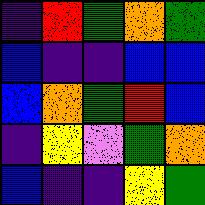[["indigo", "red", "green", "orange", "green"], ["blue", "indigo", "indigo", "blue", "blue"], ["blue", "orange", "green", "red", "blue"], ["indigo", "yellow", "violet", "green", "orange"], ["blue", "indigo", "indigo", "yellow", "green"]]